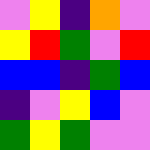[["violet", "yellow", "indigo", "orange", "violet"], ["yellow", "red", "green", "violet", "red"], ["blue", "blue", "indigo", "green", "blue"], ["indigo", "violet", "yellow", "blue", "violet"], ["green", "yellow", "green", "violet", "violet"]]